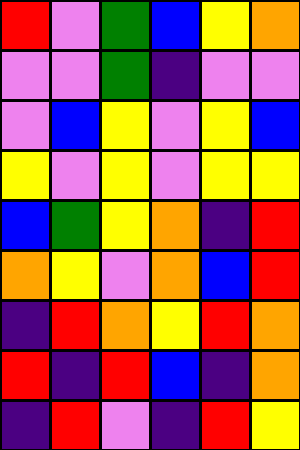[["red", "violet", "green", "blue", "yellow", "orange"], ["violet", "violet", "green", "indigo", "violet", "violet"], ["violet", "blue", "yellow", "violet", "yellow", "blue"], ["yellow", "violet", "yellow", "violet", "yellow", "yellow"], ["blue", "green", "yellow", "orange", "indigo", "red"], ["orange", "yellow", "violet", "orange", "blue", "red"], ["indigo", "red", "orange", "yellow", "red", "orange"], ["red", "indigo", "red", "blue", "indigo", "orange"], ["indigo", "red", "violet", "indigo", "red", "yellow"]]